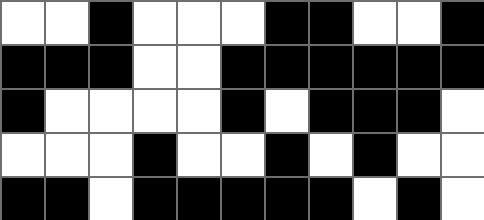[["white", "white", "black", "white", "white", "white", "black", "black", "white", "white", "black"], ["black", "black", "black", "white", "white", "black", "black", "black", "black", "black", "black"], ["black", "white", "white", "white", "white", "black", "white", "black", "black", "black", "white"], ["white", "white", "white", "black", "white", "white", "black", "white", "black", "white", "white"], ["black", "black", "white", "black", "black", "black", "black", "black", "white", "black", "white"]]